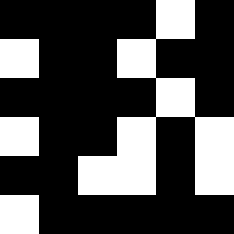[["black", "black", "black", "black", "white", "black"], ["white", "black", "black", "white", "black", "black"], ["black", "black", "black", "black", "white", "black"], ["white", "black", "black", "white", "black", "white"], ["black", "black", "white", "white", "black", "white"], ["white", "black", "black", "black", "black", "black"]]